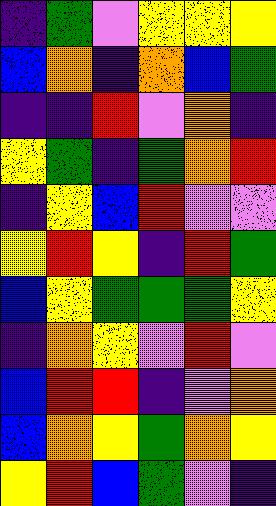[["indigo", "green", "violet", "yellow", "yellow", "yellow"], ["blue", "orange", "indigo", "orange", "blue", "green"], ["indigo", "indigo", "red", "violet", "orange", "indigo"], ["yellow", "green", "indigo", "green", "orange", "red"], ["indigo", "yellow", "blue", "red", "violet", "violet"], ["yellow", "red", "yellow", "indigo", "red", "green"], ["blue", "yellow", "green", "green", "green", "yellow"], ["indigo", "orange", "yellow", "violet", "red", "violet"], ["blue", "red", "red", "indigo", "violet", "orange"], ["blue", "orange", "yellow", "green", "orange", "yellow"], ["yellow", "red", "blue", "green", "violet", "indigo"]]